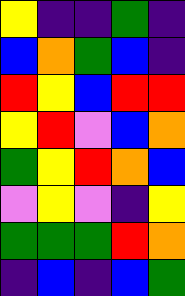[["yellow", "indigo", "indigo", "green", "indigo"], ["blue", "orange", "green", "blue", "indigo"], ["red", "yellow", "blue", "red", "red"], ["yellow", "red", "violet", "blue", "orange"], ["green", "yellow", "red", "orange", "blue"], ["violet", "yellow", "violet", "indigo", "yellow"], ["green", "green", "green", "red", "orange"], ["indigo", "blue", "indigo", "blue", "green"]]